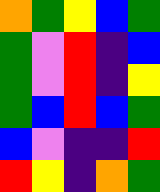[["orange", "green", "yellow", "blue", "green"], ["green", "violet", "red", "indigo", "blue"], ["green", "violet", "red", "indigo", "yellow"], ["green", "blue", "red", "blue", "green"], ["blue", "violet", "indigo", "indigo", "red"], ["red", "yellow", "indigo", "orange", "green"]]